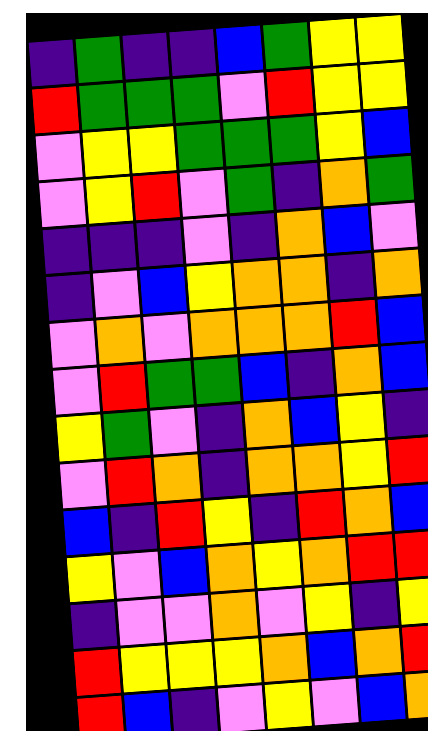[["indigo", "green", "indigo", "indigo", "blue", "green", "yellow", "yellow"], ["red", "green", "green", "green", "violet", "red", "yellow", "yellow"], ["violet", "yellow", "yellow", "green", "green", "green", "yellow", "blue"], ["violet", "yellow", "red", "violet", "green", "indigo", "orange", "green"], ["indigo", "indigo", "indigo", "violet", "indigo", "orange", "blue", "violet"], ["indigo", "violet", "blue", "yellow", "orange", "orange", "indigo", "orange"], ["violet", "orange", "violet", "orange", "orange", "orange", "red", "blue"], ["violet", "red", "green", "green", "blue", "indigo", "orange", "blue"], ["yellow", "green", "violet", "indigo", "orange", "blue", "yellow", "indigo"], ["violet", "red", "orange", "indigo", "orange", "orange", "yellow", "red"], ["blue", "indigo", "red", "yellow", "indigo", "red", "orange", "blue"], ["yellow", "violet", "blue", "orange", "yellow", "orange", "red", "red"], ["indigo", "violet", "violet", "orange", "violet", "yellow", "indigo", "yellow"], ["red", "yellow", "yellow", "yellow", "orange", "blue", "orange", "red"], ["red", "blue", "indigo", "violet", "yellow", "violet", "blue", "orange"]]